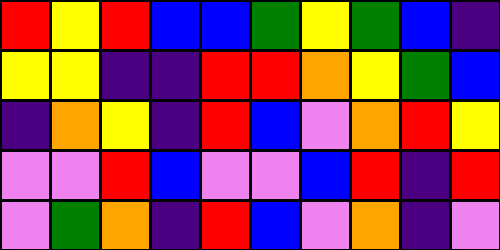[["red", "yellow", "red", "blue", "blue", "green", "yellow", "green", "blue", "indigo"], ["yellow", "yellow", "indigo", "indigo", "red", "red", "orange", "yellow", "green", "blue"], ["indigo", "orange", "yellow", "indigo", "red", "blue", "violet", "orange", "red", "yellow"], ["violet", "violet", "red", "blue", "violet", "violet", "blue", "red", "indigo", "red"], ["violet", "green", "orange", "indigo", "red", "blue", "violet", "orange", "indigo", "violet"]]